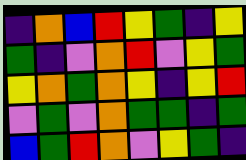[["indigo", "orange", "blue", "red", "yellow", "green", "indigo", "yellow"], ["green", "indigo", "violet", "orange", "red", "violet", "yellow", "green"], ["yellow", "orange", "green", "orange", "yellow", "indigo", "yellow", "red"], ["violet", "green", "violet", "orange", "green", "green", "indigo", "green"], ["blue", "green", "red", "orange", "violet", "yellow", "green", "indigo"]]